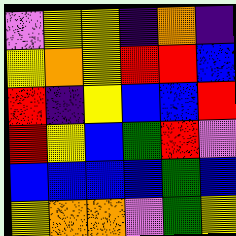[["violet", "yellow", "yellow", "indigo", "orange", "indigo"], ["yellow", "orange", "yellow", "red", "red", "blue"], ["red", "indigo", "yellow", "blue", "blue", "red"], ["red", "yellow", "blue", "green", "red", "violet"], ["blue", "blue", "blue", "blue", "green", "blue"], ["yellow", "orange", "orange", "violet", "green", "yellow"]]